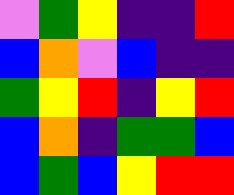[["violet", "green", "yellow", "indigo", "indigo", "red"], ["blue", "orange", "violet", "blue", "indigo", "indigo"], ["green", "yellow", "red", "indigo", "yellow", "red"], ["blue", "orange", "indigo", "green", "green", "blue"], ["blue", "green", "blue", "yellow", "red", "red"]]